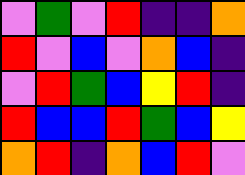[["violet", "green", "violet", "red", "indigo", "indigo", "orange"], ["red", "violet", "blue", "violet", "orange", "blue", "indigo"], ["violet", "red", "green", "blue", "yellow", "red", "indigo"], ["red", "blue", "blue", "red", "green", "blue", "yellow"], ["orange", "red", "indigo", "orange", "blue", "red", "violet"]]